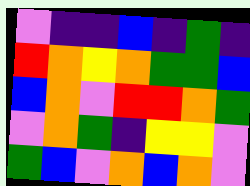[["violet", "indigo", "indigo", "blue", "indigo", "green", "indigo"], ["red", "orange", "yellow", "orange", "green", "green", "blue"], ["blue", "orange", "violet", "red", "red", "orange", "green"], ["violet", "orange", "green", "indigo", "yellow", "yellow", "violet"], ["green", "blue", "violet", "orange", "blue", "orange", "violet"]]